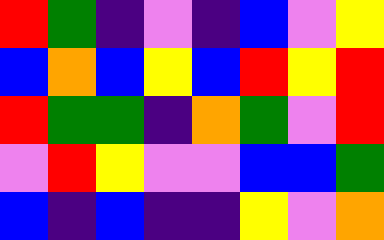[["red", "green", "indigo", "violet", "indigo", "blue", "violet", "yellow"], ["blue", "orange", "blue", "yellow", "blue", "red", "yellow", "red"], ["red", "green", "green", "indigo", "orange", "green", "violet", "red"], ["violet", "red", "yellow", "violet", "violet", "blue", "blue", "green"], ["blue", "indigo", "blue", "indigo", "indigo", "yellow", "violet", "orange"]]